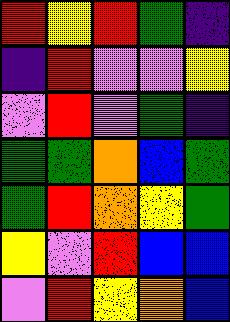[["red", "yellow", "red", "green", "indigo"], ["indigo", "red", "violet", "violet", "yellow"], ["violet", "red", "violet", "green", "indigo"], ["green", "green", "orange", "blue", "green"], ["green", "red", "orange", "yellow", "green"], ["yellow", "violet", "red", "blue", "blue"], ["violet", "red", "yellow", "orange", "blue"]]